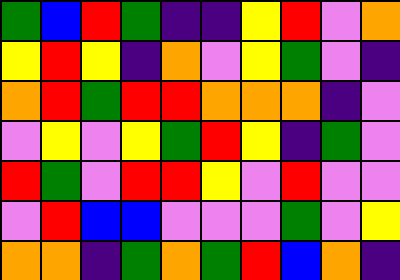[["green", "blue", "red", "green", "indigo", "indigo", "yellow", "red", "violet", "orange"], ["yellow", "red", "yellow", "indigo", "orange", "violet", "yellow", "green", "violet", "indigo"], ["orange", "red", "green", "red", "red", "orange", "orange", "orange", "indigo", "violet"], ["violet", "yellow", "violet", "yellow", "green", "red", "yellow", "indigo", "green", "violet"], ["red", "green", "violet", "red", "red", "yellow", "violet", "red", "violet", "violet"], ["violet", "red", "blue", "blue", "violet", "violet", "violet", "green", "violet", "yellow"], ["orange", "orange", "indigo", "green", "orange", "green", "red", "blue", "orange", "indigo"]]